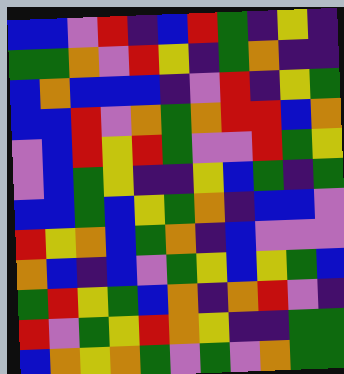[["blue", "blue", "violet", "red", "indigo", "blue", "red", "green", "indigo", "yellow", "indigo"], ["green", "green", "orange", "violet", "red", "yellow", "indigo", "green", "orange", "indigo", "indigo"], ["blue", "orange", "blue", "blue", "blue", "indigo", "violet", "red", "indigo", "yellow", "green"], ["blue", "blue", "red", "violet", "orange", "green", "orange", "red", "red", "blue", "orange"], ["violet", "blue", "red", "yellow", "red", "green", "violet", "violet", "red", "green", "yellow"], ["violet", "blue", "green", "yellow", "indigo", "indigo", "yellow", "blue", "green", "indigo", "green"], ["blue", "blue", "green", "blue", "yellow", "green", "orange", "indigo", "blue", "blue", "violet"], ["red", "yellow", "orange", "blue", "green", "orange", "indigo", "blue", "violet", "violet", "violet"], ["orange", "blue", "indigo", "blue", "violet", "green", "yellow", "blue", "yellow", "green", "blue"], ["green", "red", "yellow", "green", "blue", "orange", "indigo", "orange", "red", "violet", "indigo"], ["red", "violet", "green", "yellow", "red", "orange", "yellow", "indigo", "indigo", "green", "green"], ["blue", "orange", "yellow", "orange", "green", "violet", "green", "violet", "orange", "green", "green"]]